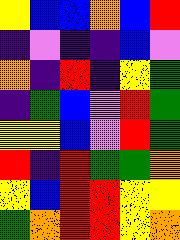[["yellow", "blue", "blue", "orange", "blue", "red"], ["indigo", "violet", "indigo", "indigo", "blue", "violet"], ["orange", "indigo", "red", "indigo", "yellow", "green"], ["indigo", "green", "blue", "violet", "red", "green"], ["yellow", "yellow", "blue", "violet", "red", "green"], ["red", "indigo", "red", "green", "green", "orange"], ["yellow", "blue", "red", "red", "yellow", "yellow"], ["green", "orange", "red", "red", "yellow", "orange"]]